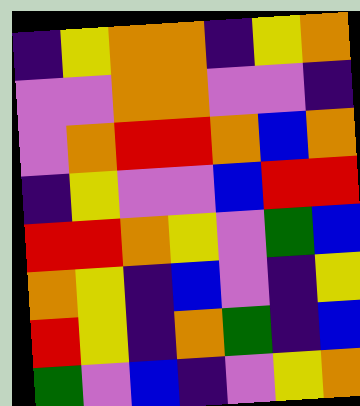[["indigo", "yellow", "orange", "orange", "indigo", "yellow", "orange"], ["violet", "violet", "orange", "orange", "violet", "violet", "indigo"], ["violet", "orange", "red", "red", "orange", "blue", "orange"], ["indigo", "yellow", "violet", "violet", "blue", "red", "red"], ["red", "red", "orange", "yellow", "violet", "green", "blue"], ["orange", "yellow", "indigo", "blue", "violet", "indigo", "yellow"], ["red", "yellow", "indigo", "orange", "green", "indigo", "blue"], ["green", "violet", "blue", "indigo", "violet", "yellow", "orange"]]